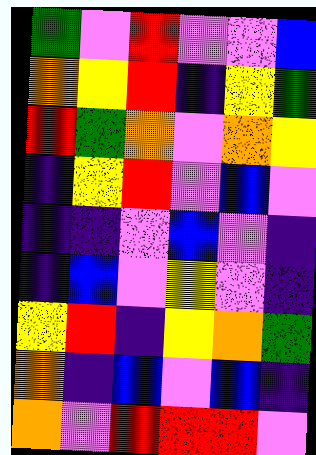[["green", "violet", "red", "violet", "violet", "blue"], ["orange", "yellow", "red", "indigo", "yellow", "green"], ["red", "green", "orange", "violet", "orange", "yellow"], ["indigo", "yellow", "red", "violet", "blue", "violet"], ["indigo", "indigo", "violet", "blue", "violet", "indigo"], ["indigo", "blue", "violet", "yellow", "violet", "indigo"], ["yellow", "red", "indigo", "yellow", "orange", "green"], ["orange", "indigo", "blue", "violet", "blue", "indigo"], ["orange", "violet", "red", "red", "red", "violet"]]